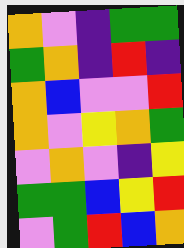[["orange", "violet", "indigo", "green", "green"], ["green", "orange", "indigo", "red", "indigo"], ["orange", "blue", "violet", "violet", "red"], ["orange", "violet", "yellow", "orange", "green"], ["violet", "orange", "violet", "indigo", "yellow"], ["green", "green", "blue", "yellow", "red"], ["violet", "green", "red", "blue", "orange"]]